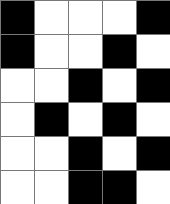[["black", "white", "white", "white", "black"], ["black", "white", "white", "black", "white"], ["white", "white", "black", "white", "black"], ["white", "black", "white", "black", "white"], ["white", "white", "black", "white", "black"], ["white", "white", "black", "black", "white"]]